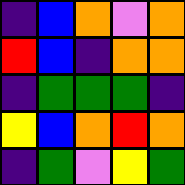[["indigo", "blue", "orange", "violet", "orange"], ["red", "blue", "indigo", "orange", "orange"], ["indigo", "green", "green", "green", "indigo"], ["yellow", "blue", "orange", "red", "orange"], ["indigo", "green", "violet", "yellow", "green"]]